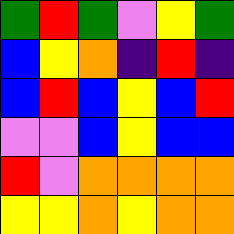[["green", "red", "green", "violet", "yellow", "green"], ["blue", "yellow", "orange", "indigo", "red", "indigo"], ["blue", "red", "blue", "yellow", "blue", "red"], ["violet", "violet", "blue", "yellow", "blue", "blue"], ["red", "violet", "orange", "orange", "orange", "orange"], ["yellow", "yellow", "orange", "yellow", "orange", "orange"]]